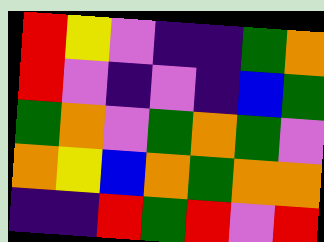[["red", "yellow", "violet", "indigo", "indigo", "green", "orange"], ["red", "violet", "indigo", "violet", "indigo", "blue", "green"], ["green", "orange", "violet", "green", "orange", "green", "violet"], ["orange", "yellow", "blue", "orange", "green", "orange", "orange"], ["indigo", "indigo", "red", "green", "red", "violet", "red"]]